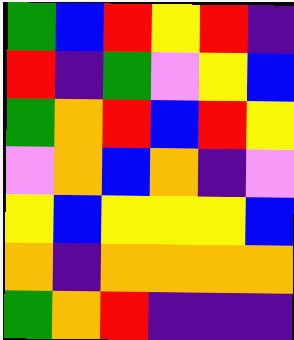[["green", "blue", "red", "yellow", "red", "indigo"], ["red", "indigo", "green", "violet", "yellow", "blue"], ["green", "orange", "red", "blue", "red", "yellow"], ["violet", "orange", "blue", "orange", "indigo", "violet"], ["yellow", "blue", "yellow", "yellow", "yellow", "blue"], ["orange", "indigo", "orange", "orange", "orange", "orange"], ["green", "orange", "red", "indigo", "indigo", "indigo"]]